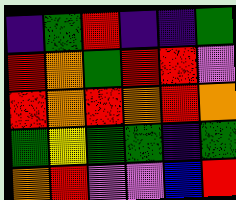[["indigo", "green", "red", "indigo", "indigo", "green"], ["red", "orange", "green", "red", "red", "violet"], ["red", "orange", "red", "orange", "red", "orange"], ["green", "yellow", "green", "green", "indigo", "green"], ["orange", "red", "violet", "violet", "blue", "red"]]